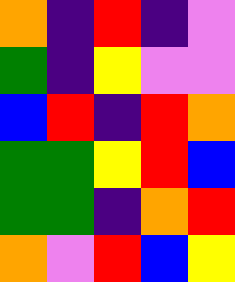[["orange", "indigo", "red", "indigo", "violet"], ["green", "indigo", "yellow", "violet", "violet"], ["blue", "red", "indigo", "red", "orange"], ["green", "green", "yellow", "red", "blue"], ["green", "green", "indigo", "orange", "red"], ["orange", "violet", "red", "blue", "yellow"]]